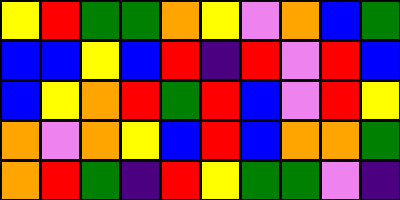[["yellow", "red", "green", "green", "orange", "yellow", "violet", "orange", "blue", "green"], ["blue", "blue", "yellow", "blue", "red", "indigo", "red", "violet", "red", "blue"], ["blue", "yellow", "orange", "red", "green", "red", "blue", "violet", "red", "yellow"], ["orange", "violet", "orange", "yellow", "blue", "red", "blue", "orange", "orange", "green"], ["orange", "red", "green", "indigo", "red", "yellow", "green", "green", "violet", "indigo"]]